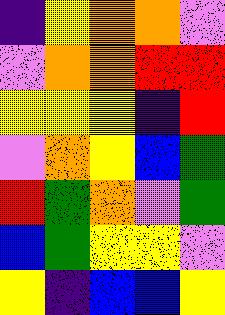[["indigo", "yellow", "orange", "orange", "violet"], ["violet", "orange", "orange", "red", "red"], ["yellow", "yellow", "yellow", "indigo", "red"], ["violet", "orange", "yellow", "blue", "green"], ["red", "green", "orange", "violet", "green"], ["blue", "green", "yellow", "yellow", "violet"], ["yellow", "indigo", "blue", "blue", "yellow"]]